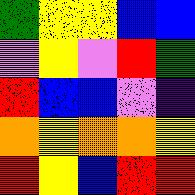[["green", "yellow", "yellow", "blue", "blue"], ["violet", "yellow", "violet", "red", "green"], ["red", "blue", "blue", "violet", "indigo"], ["orange", "yellow", "orange", "orange", "yellow"], ["red", "yellow", "blue", "red", "red"]]